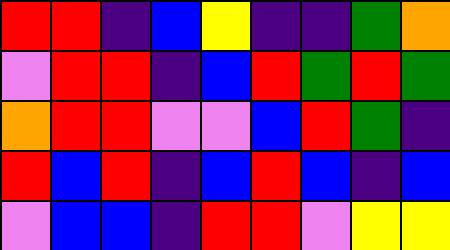[["red", "red", "indigo", "blue", "yellow", "indigo", "indigo", "green", "orange"], ["violet", "red", "red", "indigo", "blue", "red", "green", "red", "green"], ["orange", "red", "red", "violet", "violet", "blue", "red", "green", "indigo"], ["red", "blue", "red", "indigo", "blue", "red", "blue", "indigo", "blue"], ["violet", "blue", "blue", "indigo", "red", "red", "violet", "yellow", "yellow"]]